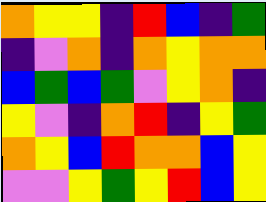[["orange", "yellow", "yellow", "indigo", "red", "blue", "indigo", "green"], ["indigo", "violet", "orange", "indigo", "orange", "yellow", "orange", "orange"], ["blue", "green", "blue", "green", "violet", "yellow", "orange", "indigo"], ["yellow", "violet", "indigo", "orange", "red", "indigo", "yellow", "green"], ["orange", "yellow", "blue", "red", "orange", "orange", "blue", "yellow"], ["violet", "violet", "yellow", "green", "yellow", "red", "blue", "yellow"]]